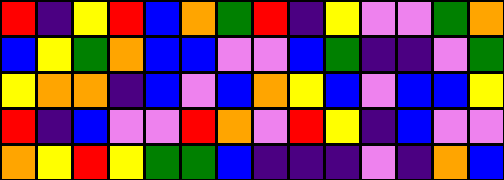[["red", "indigo", "yellow", "red", "blue", "orange", "green", "red", "indigo", "yellow", "violet", "violet", "green", "orange"], ["blue", "yellow", "green", "orange", "blue", "blue", "violet", "violet", "blue", "green", "indigo", "indigo", "violet", "green"], ["yellow", "orange", "orange", "indigo", "blue", "violet", "blue", "orange", "yellow", "blue", "violet", "blue", "blue", "yellow"], ["red", "indigo", "blue", "violet", "violet", "red", "orange", "violet", "red", "yellow", "indigo", "blue", "violet", "violet"], ["orange", "yellow", "red", "yellow", "green", "green", "blue", "indigo", "indigo", "indigo", "violet", "indigo", "orange", "blue"]]